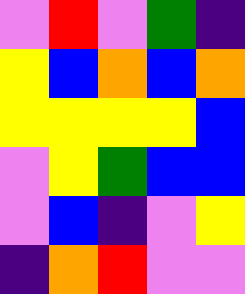[["violet", "red", "violet", "green", "indigo"], ["yellow", "blue", "orange", "blue", "orange"], ["yellow", "yellow", "yellow", "yellow", "blue"], ["violet", "yellow", "green", "blue", "blue"], ["violet", "blue", "indigo", "violet", "yellow"], ["indigo", "orange", "red", "violet", "violet"]]